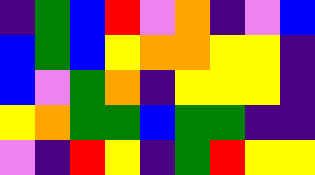[["indigo", "green", "blue", "red", "violet", "orange", "indigo", "violet", "blue"], ["blue", "green", "blue", "yellow", "orange", "orange", "yellow", "yellow", "indigo"], ["blue", "violet", "green", "orange", "indigo", "yellow", "yellow", "yellow", "indigo"], ["yellow", "orange", "green", "green", "blue", "green", "green", "indigo", "indigo"], ["violet", "indigo", "red", "yellow", "indigo", "green", "red", "yellow", "yellow"]]